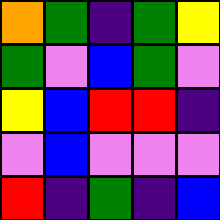[["orange", "green", "indigo", "green", "yellow"], ["green", "violet", "blue", "green", "violet"], ["yellow", "blue", "red", "red", "indigo"], ["violet", "blue", "violet", "violet", "violet"], ["red", "indigo", "green", "indigo", "blue"]]